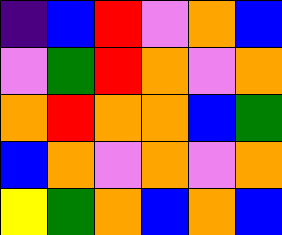[["indigo", "blue", "red", "violet", "orange", "blue"], ["violet", "green", "red", "orange", "violet", "orange"], ["orange", "red", "orange", "orange", "blue", "green"], ["blue", "orange", "violet", "orange", "violet", "orange"], ["yellow", "green", "orange", "blue", "orange", "blue"]]